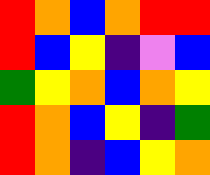[["red", "orange", "blue", "orange", "red", "red"], ["red", "blue", "yellow", "indigo", "violet", "blue"], ["green", "yellow", "orange", "blue", "orange", "yellow"], ["red", "orange", "blue", "yellow", "indigo", "green"], ["red", "orange", "indigo", "blue", "yellow", "orange"]]